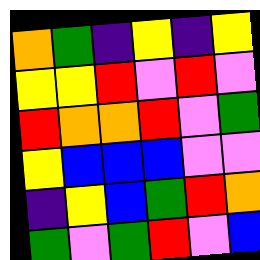[["orange", "green", "indigo", "yellow", "indigo", "yellow"], ["yellow", "yellow", "red", "violet", "red", "violet"], ["red", "orange", "orange", "red", "violet", "green"], ["yellow", "blue", "blue", "blue", "violet", "violet"], ["indigo", "yellow", "blue", "green", "red", "orange"], ["green", "violet", "green", "red", "violet", "blue"]]